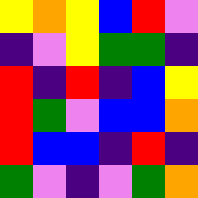[["yellow", "orange", "yellow", "blue", "red", "violet"], ["indigo", "violet", "yellow", "green", "green", "indigo"], ["red", "indigo", "red", "indigo", "blue", "yellow"], ["red", "green", "violet", "blue", "blue", "orange"], ["red", "blue", "blue", "indigo", "red", "indigo"], ["green", "violet", "indigo", "violet", "green", "orange"]]